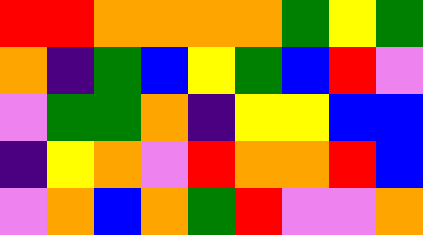[["red", "red", "orange", "orange", "orange", "orange", "green", "yellow", "green"], ["orange", "indigo", "green", "blue", "yellow", "green", "blue", "red", "violet"], ["violet", "green", "green", "orange", "indigo", "yellow", "yellow", "blue", "blue"], ["indigo", "yellow", "orange", "violet", "red", "orange", "orange", "red", "blue"], ["violet", "orange", "blue", "orange", "green", "red", "violet", "violet", "orange"]]